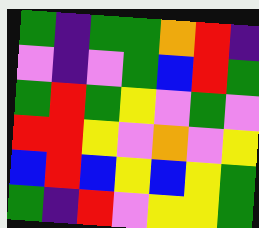[["green", "indigo", "green", "green", "orange", "red", "indigo"], ["violet", "indigo", "violet", "green", "blue", "red", "green"], ["green", "red", "green", "yellow", "violet", "green", "violet"], ["red", "red", "yellow", "violet", "orange", "violet", "yellow"], ["blue", "red", "blue", "yellow", "blue", "yellow", "green"], ["green", "indigo", "red", "violet", "yellow", "yellow", "green"]]